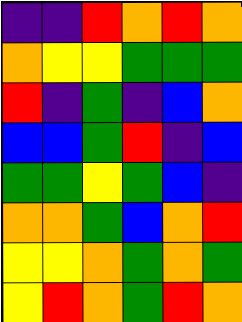[["indigo", "indigo", "red", "orange", "red", "orange"], ["orange", "yellow", "yellow", "green", "green", "green"], ["red", "indigo", "green", "indigo", "blue", "orange"], ["blue", "blue", "green", "red", "indigo", "blue"], ["green", "green", "yellow", "green", "blue", "indigo"], ["orange", "orange", "green", "blue", "orange", "red"], ["yellow", "yellow", "orange", "green", "orange", "green"], ["yellow", "red", "orange", "green", "red", "orange"]]